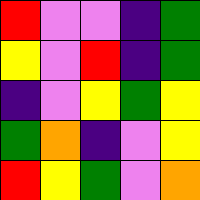[["red", "violet", "violet", "indigo", "green"], ["yellow", "violet", "red", "indigo", "green"], ["indigo", "violet", "yellow", "green", "yellow"], ["green", "orange", "indigo", "violet", "yellow"], ["red", "yellow", "green", "violet", "orange"]]